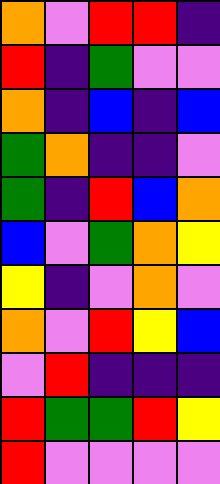[["orange", "violet", "red", "red", "indigo"], ["red", "indigo", "green", "violet", "violet"], ["orange", "indigo", "blue", "indigo", "blue"], ["green", "orange", "indigo", "indigo", "violet"], ["green", "indigo", "red", "blue", "orange"], ["blue", "violet", "green", "orange", "yellow"], ["yellow", "indigo", "violet", "orange", "violet"], ["orange", "violet", "red", "yellow", "blue"], ["violet", "red", "indigo", "indigo", "indigo"], ["red", "green", "green", "red", "yellow"], ["red", "violet", "violet", "violet", "violet"]]